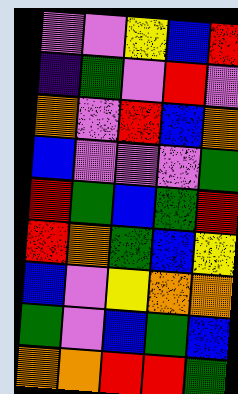[["violet", "violet", "yellow", "blue", "red"], ["indigo", "green", "violet", "red", "violet"], ["orange", "violet", "red", "blue", "orange"], ["blue", "violet", "violet", "violet", "green"], ["red", "green", "blue", "green", "red"], ["red", "orange", "green", "blue", "yellow"], ["blue", "violet", "yellow", "orange", "orange"], ["green", "violet", "blue", "green", "blue"], ["orange", "orange", "red", "red", "green"]]